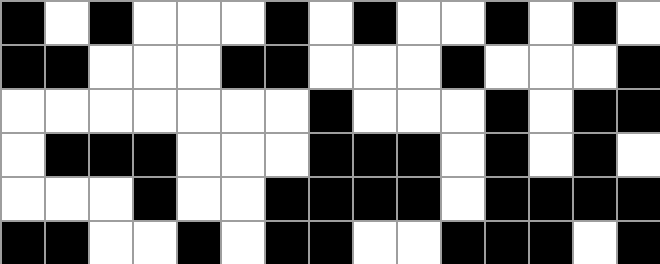[["black", "white", "black", "white", "white", "white", "black", "white", "black", "white", "white", "black", "white", "black", "white"], ["black", "black", "white", "white", "white", "black", "black", "white", "white", "white", "black", "white", "white", "white", "black"], ["white", "white", "white", "white", "white", "white", "white", "black", "white", "white", "white", "black", "white", "black", "black"], ["white", "black", "black", "black", "white", "white", "white", "black", "black", "black", "white", "black", "white", "black", "white"], ["white", "white", "white", "black", "white", "white", "black", "black", "black", "black", "white", "black", "black", "black", "black"], ["black", "black", "white", "white", "black", "white", "black", "black", "white", "white", "black", "black", "black", "white", "black"]]